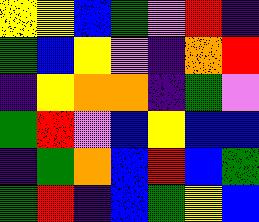[["yellow", "yellow", "blue", "green", "violet", "red", "indigo"], ["green", "blue", "yellow", "violet", "indigo", "orange", "red"], ["indigo", "yellow", "orange", "orange", "indigo", "green", "violet"], ["green", "red", "violet", "blue", "yellow", "blue", "blue"], ["indigo", "green", "orange", "blue", "red", "blue", "green"], ["green", "red", "indigo", "blue", "green", "yellow", "blue"]]